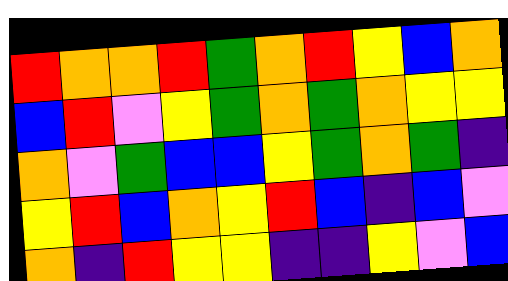[["red", "orange", "orange", "red", "green", "orange", "red", "yellow", "blue", "orange"], ["blue", "red", "violet", "yellow", "green", "orange", "green", "orange", "yellow", "yellow"], ["orange", "violet", "green", "blue", "blue", "yellow", "green", "orange", "green", "indigo"], ["yellow", "red", "blue", "orange", "yellow", "red", "blue", "indigo", "blue", "violet"], ["orange", "indigo", "red", "yellow", "yellow", "indigo", "indigo", "yellow", "violet", "blue"]]